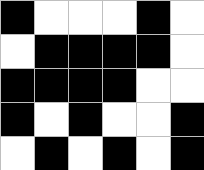[["black", "white", "white", "white", "black", "white"], ["white", "black", "black", "black", "black", "white"], ["black", "black", "black", "black", "white", "white"], ["black", "white", "black", "white", "white", "black"], ["white", "black", "white", "black", "white", "black"]]